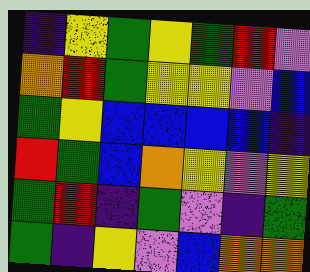[["indigo", "yellow", "green", "yellow", "green", "red", "violet"], ["orange", "red", "green", "yellow", "yellow", "violet", "blue"], ["green", "yellow", "blue", "blue", "blue", "blue", "indigo"], ["red", "green", "blue", "orange", "yellow", "violet", "yellow"], ["green", "red", "indigo", "green", "violet", "indigo", "green"], ["green", "indigo", "yellow", "violet", "blue", "orange", "orange"]]